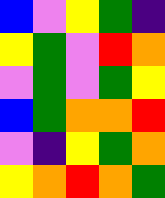[["blue", "violet", "yellow", "green", "indigo"], ["yellow", "green", "violet", "red", "orange"], ["violet", "green", "violet", "green", "yellow"], ["blue", "green", "orange", "orange", "red"], ["violet", "indigo", "yellow", "green", "orange"], ["yellow", "orange", "red", "orange", "green"]]